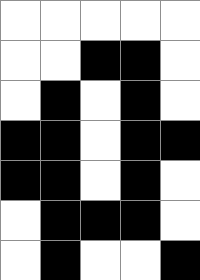[["white", "white", "white", "white", "white"], ["white", "white", "black", "black", "white"], ["white", "black", "white", "black", "white"], ["black", "black", "white", "black", "black"], ["black", "black", "white", "black", "white"], ["white", "black", "black", "black", "white"], ["white", "black", "white", "white", "black"]]